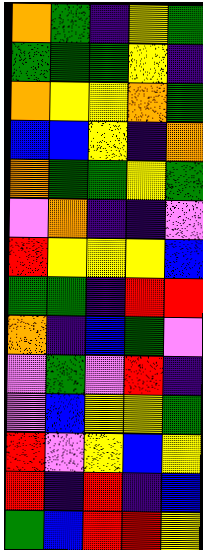[["orange", "green", "indigo", "yellow", "green"], ["green", "green", "green", "yellow", "indigo"], ["orange", "yellow", "yellow", "orange", "green"], ["blue", "blue", "yellow", "indigo", "orange"], ["orange", "green", "green", "yellow", "green"], ["violet", "orange", "indigo", "indigo", "violet"], ["red", "yellow", "yellow", "yellow", "blue"], ["green", "green", "indigo", "red", "red"], ["orange", "indigo", "blue", "green", "violet"], ["violet", "green", "violet", "red", "indigo"], ["violet", "blue", "yellow", "yellow", "green"], ["red", "violet", "yellow", "blue", "yellow"], ["red", "indigo", "red", "indigo", "blue"], ["green", "blue", "red", "red", "yellow"]]